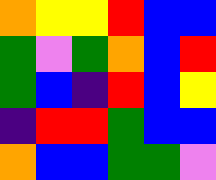[["orange", "yellow", "yellow", "red", "blue", "blue"], ["green", "violet", "green", "orange", "blue", "red"], ["green", "blue", "indigo", "red", "blue", "yellow"], ["indigo", "red", "red", "green", "blue", "blue"], ["orange", "blue", "blue", "green", "green", "violet"]]